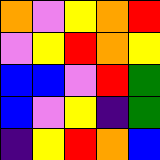[["orange", "violet", "yellow", "orange", "red"], ["violet", "yellow", "red", "orange", "yellow"], ["blue", "blue", "violet", "red", "green"], ["blue", "violet", "yellow", "indigo", "green"], ["indigo", "yellow", "red", "orange", "blue"]]